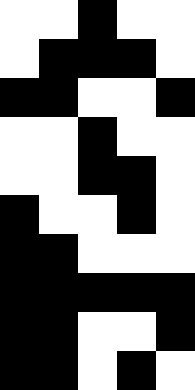[["white", "white", "black", "white", "white"], ["white", "black", "black", "black", "white"], ["black", "black", "white", "white", "black"], ["white", "white", "black", "white", "white"], ["white", "white", "black", "black", "white"], ["black", "white", "white", "black", "white"], ["black", "black", "white", "white", "white"], ["black", "black", "black", "black", "black"], ["black", "black", "white", "white", "black"], ["black", "black", "white", "black", "white"]]